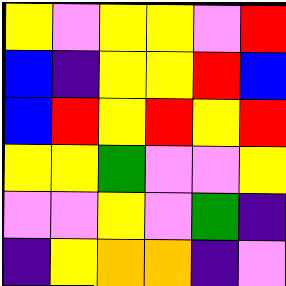[["yellow", "violet", "yellow", "yellow", "violet", "red"], ["blue", "indigo", "yellow", "yellow", "red", "blue"], ["blue", "red", "yellow", "red", "yellow", "red"], ["yellow", "yellow", "green", "violet", "violet", "yellow"], ["violet", "violet", "yellow", "violet", "green", "indigo"], ["indigo", "yellow", "orange", "orange", "indigo", "violet"]]